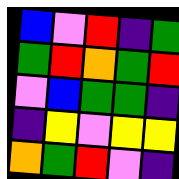[["blue", "violet", "red", "indigo", "green"], ["green", "red", "orange", "green", "red"], ["violet", "blue", "green", "green", "indigo"], ["indigo", "yellow", "violet", "yellow", "yellow"], ["orange", "green", "red", "violet", "indigo"]]